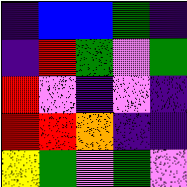[["indigo", "blue", "blue", "green", "indigo"], ["indigo", "red", "green", "violet", "green"], ["red", "violet", "indigo", "violet", "indigo"], ["red", "red", "orange", "indigo", "indigo"], ["yellow", "green", "violet", "green", "violet"]]